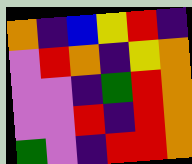[["orange", "indigo", "blue", "yellow", "red", "indigo"], ["violet", "red", "orange", "indigo", "yellow", "orange"], ["violet", "violet", "indigo", "green", "red", "orange"], ["violet", "violet", "red", "indigo", "red", "orange"], ["green", "violet", "indigo", "red", "red", "orange"]]